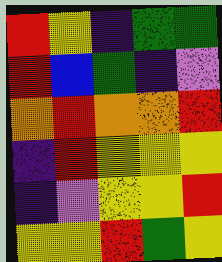[["red", "yellow", "indigo", "green", "green"], ["red", "blue", "green", "indigo", "violet"], ["orange", "red", "orange", "orange", "red"], ["indigo", "red", "yellow", "yellow", "yellow"], ["indigo", "violet", "yellow", "yellow", "red"], ["yellow", "yellow", "red", "green", "yellow"]]